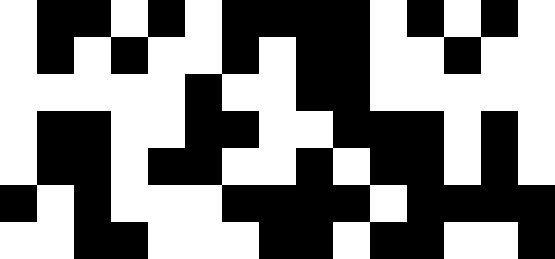[["white", "black", "black", "white", "black", "white", "black", "black", "black", "black", "white", "black", "white", "black", "white"], ["white", "black", "white", "black", "white", "white", "black", "white", "black", "black", "white", "white", "black", "white", "white"], ["white", "white", "white", "white", "white", "black", "white", "white", "black", "black", "white", "white", "white", "white", "white"], ["white", "black", "black", "white", "white", "black", "black", "white", "white", "black", "black", "black", "white", "black", "white"], ["white", "black", "black", "white", "black", "black", "white", "white", "black", "white", "black", "black", "white", "black", "white"], ["black", "white", "black", "white", "white", "white", "black", "black", "black", "black", "white", "black", "black", "black", "black"], ["white", "white", "black", "black", "white", "white", "white", "black", "black", "white", "black", "black", "white", "white", "black"]]